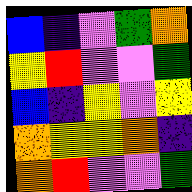[["blue", "indigo", "violet", "green", "orange"], ["yellow", "red", "violet", "violet", "green"], ["blue", "indigo", "yellow", "violet", "yellow"], ["orange", "yellow", "yellow", "orange", "indigo"], ["orange", "red", "violet", "violet", "green"]]